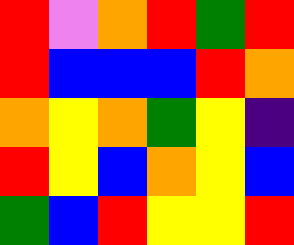[["red", "violet", "orange", "red", "green", "red"], ["red", "blue", "blue", "blue", "red", "orange"], ["orange", "yellow", "orange", "green", "yellow", "indigo"], ["red", "yellow", "blue", "orange", "yellow", "blue"], ["green", "blue", "red", "yellow", "yellow", "red"]]